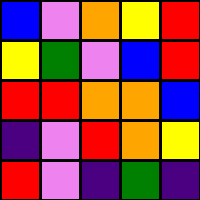[["blue", "violet", "orange", "yellow", "red"], ["yellow", "green", "violet", "blue", "red"], ["red", "red", "orange", "orange", "blue"], ["indigo", "violet", "red", "orange", "yellow"], ["red", "violet", "indigo", "green", "indigo"]]